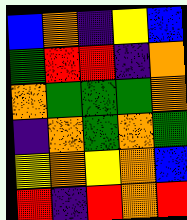[["blue", "orange", "indigo", "yellow", "blue"], ["green", "red", "red", "indigo", "orange"], ["orange", "green", "green", "green", "orange"], ["indigo", "orange", "green", "orange", "green"], ["yellow", "orange", "yellow", "orange", "blue"], ["red", "indigo", "red", "orange", "red"]]